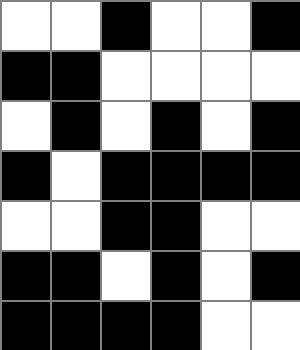[["white", "white", "black", "white", "white", "black"], ["black", "black", "white", "white", "white", "white"], ["white", "black", "white", "black", "white", "black"], ["black", "white", "black", "black", "black", "black"], ["white", "white", "black", "black", "white", "white"], ["black", "black", "white", "black", "white", "black"], ["black", "black", "black", "black", "white", "white"]]